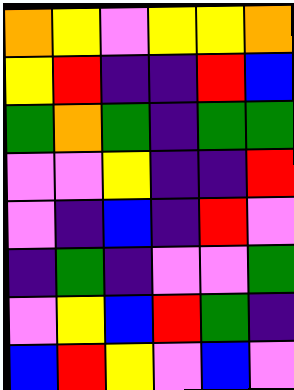[["orange", "yellow", "violet", "yellow", "yellow", "orange"], ["yellow", "red", "indigo", "indigo", "red", "blue"], ["green", "orange", "green", "indigo", "green", "green"], ["violet", "violet", "yellow", "indigo", "indigo", "red"], ["violet", "indigo", "blue", "indigo", "red", "violet"], ["indigo", "green", "indigo", "violet", "violet", "green"], ["violet", "yellow", "blue", "red", "green", "indigo"], ["blue", "red", "yellow", "violet", "blue", "violet"]]